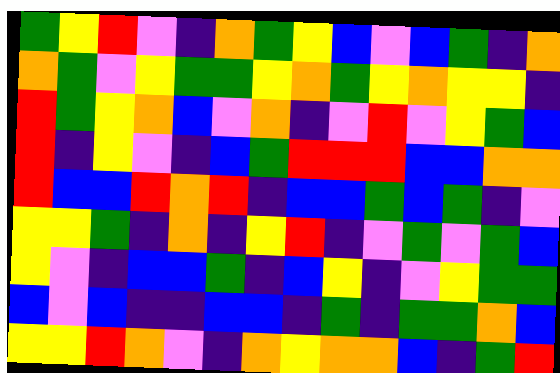[["green", "yellow", "red", "violet", "indigo", "orange", "green", "yellow", "blue", "violet", "blue", "green", "indigo", "orange"], ["orange", "green", "violet", "yellow", "green", "green", "yellow", "orange", "green", "yellow", "orange", "yellow", "yellow", "indigo"], ["red", "green", "yellow", "orange", "blue", "violet", "orange", "indigo", "violet", "red", "violet", "yellow", "green", "blue"], ["red", "indigo", "yellow", "violet", "indigo", "blue", "green", "red", "red", "red", "blue", "blue", "orange", "orange"], ["red", "blue", "blue", "red", "orange", "red", "indigo", "blue", "blue", "green", "blue", "green", "indigo", "violet"], ["yellow", "yellow", "green", "indigo", "orange", "indigo", "yellow", "red", "indigo", "violet", "green", "violet", "green", "blue"], ["yellow", "violet", "indigo", "blue", "blue", "green", "indigo", "blue", "yellow", "indigo", "violet", "yellow", "green", "green"], ["blue", "violet", "blue", "indigo", "indigo", "blue", "blue", "indigo", "green", "indigo", "green", "green", "orange", "blue"], ["yellow", "yellow", "red", "orange", "violet", "indigo", "orange", "yellow", "orange", "orange", "blue", "indigo", "green", "red"]]